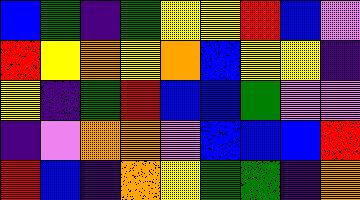[["blue", "green", "indigo", "green", "yellow", "yellow", "red", "blue", "violet"], ["red", "yellow", "orange", "yellow", "orange", "blue", "yellow", "yellow", "indigo"], ["yellow", "indigo", "green", "red", "blue", "blue", "green", "violet", "violet"], ["indigo", "violet", "orange", "orange", "violet", "blue", "blue", "blue", "red"], ["red", "blue", "indigo", "orange", "yellow", "green", "green", "indigo", "orange"]]